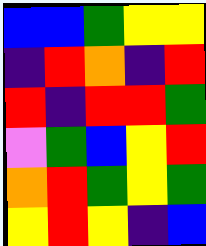[["blue", "blue", "green", "yellow", "yellow"], ["indigo", "red", "orange", "indigo", "red"], ["red", "indigo", "red", "red", "green"], ["violet", "green", "blue", "yellow", "red"], ["orange", "red", "green", "yellow", "green"], ["yellow", "red", "yellow", "indigo", "blue"]]